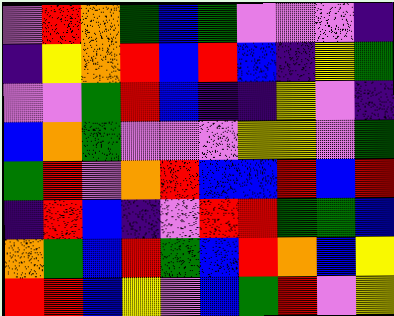[["violet", "red", "orange", "green", "blue", "green", "violet", "violet", "violet", "indigo"], ["indigo", "yellow", "orange", "red", "blue", "red", "blue", "indigo", "yellow", "green"], ["violet", "violet", "green", "red", "blue", "indigo", "indigo", "yellow", "violet", "indigo"], ["blue", "orange", "green", "violet", "violet", "violet", "yellow", "yellow", "violet", "green"], ["green", "red", "violet", "orange", "red", "blue", "blue", "red", "blue", "red"], ["indigo", "red", "blue", "indigo", "violet", "red", "red", "green", "green", "blue"], ["orange", "green", "blue", "red", "green", "blue", "red", "orange", "blue", "yellow"], ["red", "red", "blue", "yellow", "violet", "blue", "green", "red", "violet", "yellow"]]